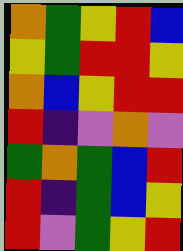[["orange", "green", "yellow", "red", "blue"], ["yellow", "green", "red", "red", "yellow"], ["orange", "blue", "yellow", "red", "red"], ["red", "indigo", "violet", "orange", "violet"], ["green", "orange", "green", "blue", "red"], ["red", "indigo", "green", "blue", "yellow"], ["red", "violet", "green", "yellow", "red"]]